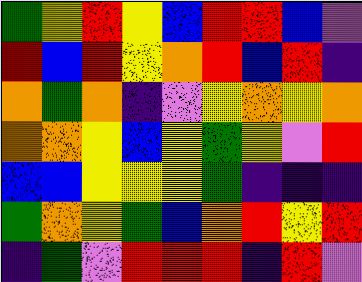[["green", "yellow", "red", "yellow", "blue", "red", "red", "blue", "violet"], ["red", "blue", "red", "yellow", "orange", "red", "blue", "red", "indigo"], ["orange", "green", "orange", "indigo", "violet", "yellow", "orange", "yellow", "orange"], ["orange", "orange", "yellow", "blue", "yellow", "green", "yellow", "violet", "red"], ["blue", "blue", "yellow", "yellow", "yellow", "green", "indigo", "indigo", "indigo"], ["green", "orange", "yellow", "green", "blue", "orange", "red", "yellow", "red"], ["indigo", "green", "violet", "red", "red", "red", "indigo", "red", "violet"]]